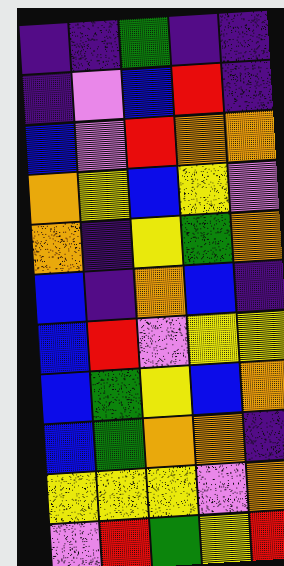[["indigo", "indigo", "green", "indigo", "indigo"], ["indigo", "violet", "blue", "red", "indigo"], ["blue", "violet", "red", "orange", "orange"], ["orange", "yellow", "blue", "yellow", "violet"], ["orange", "indigo", "yellow", "green", "orange"], ["blue", "indigo", "orange", "blue", "indigo"], ["blue", "red", "violet", "yellow", "yellow"], ["blue", "green", "yellow", "blue", "orange"], ["blue", "green", "orange", "orange", "indigo"], ["yellow", "yellow", "yellow", "violet", "orange"], ["violet", "red", "green", "yellow", "red"]]